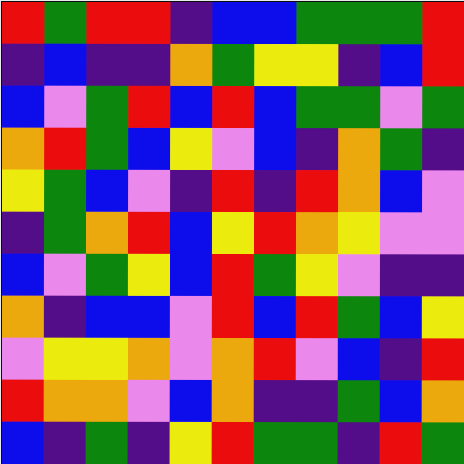[["red", "green", "red", "red", "indigo", "blue", "blue", "green", "green", "green", "red"], ["indigo", "blue", "indigo", "indigo", "orange", "green", "yellow", "yellow", "indigo", "blue", "red"], ["blue", "violet", "green", "red", "blue", "red", "blue", "green", "green", "violet", "green"], ["orange", "red", "green", "blue", "yellow", "violet", "blue", "indigo", "orange", "green", "indigo"], ["yellow", "green", "blue", "violet", "indigo", "red", "indigo", "red", "orange", "blue", "violet"], ["indigo", "green", "orange", "red", "blue", "yellow", "red", "orange", "yellow", "violet", "violet"], ["blue", "violet", "green", "yellow", "blue", "red", "green", "yellow", "violet", "indigo", "indigo"], ["orange", "indigo", "blue", "blue", "violet", "red", "blue", "red", "green", "blue", "yellow"], ["violet", "yellow", "yellow", "orange", "violet", "orange", "red", "violet", "blue", "indigo", "red"], ["red", "orange", "orange", "violet", "blue", "orange", "indigo", "indigo", "green", "blue", "orange"], ["blue", "indigo", "green", "indigo", "yellow", "red", "green", "green", "indigo", "red", "green"]]